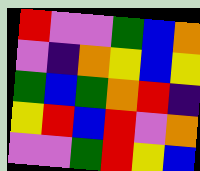[["red", "violet", "violet", "green", "blue", "orange"], ["violet", "indigo", "orange", "yellow", "blue", "yellow"], ["green", "blue", "green", "orange", "red", "indigo"], ["yellow", "red", "blue", "red", "violet", "orange"], ["violet", "violet", "green", "red", "yellow", "blue"]]